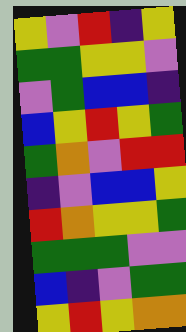[["yellow", "violet", "red", "indigo", "yellow"], ["green", "green", "yellow", "yellow", "violet"], ["violet", "green", "blue", "blue", "indigo"], ["blue", "yellow", "red", "yellow", "green"], ["green", "orange", "violet", "red", "red"], ["indigo", "violet", "blue", "blue", "yellow"], ["red", "orange", "yellow", "yellow", "green"], ["green", "green", "green", "violet", "violet"], ["blue", "indigo", "violet", "green", "green"], ["yellow", "red", "yellow", "orange", "orange"]]